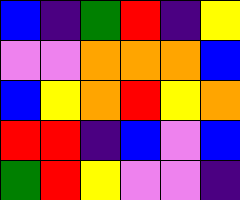[["blue", "indigo", "green", "red", "indigo", "yellow"], ["violet", "violet", "orange", "orange", "orange", "blue"], ["blue", "yellow", "orange", "red", "yellow", "orange"], ["red", "red", "indigo", "blue", "violet", "blue"], ["green", "red", "yellow", "violet", "violet", "indigo"]]